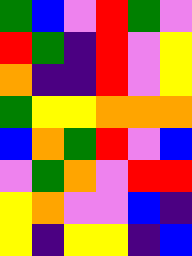[["green", "blue", "violet", "red", "green", "violet"], ["red", "green", "indigo", "red", "violet", "yellow"], ["orange", "indigo", "indigo", "red", "violet", "yellow"], ["green", "yellow", "yellow", "orange", "orange", "orange"], ["blue", "orange", "green", "red", "violet", "blue"], ["violet", "green", "orange", "violet", "red", "red"], ["yellow", "orange", "violet", "violet", "blue", "indigo"], ["yellow", "indigo", "yellow", "yellow", "indigo", "blue"]]